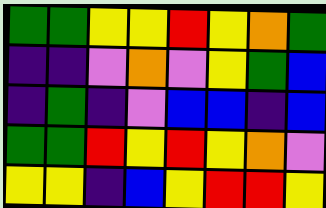[["green", "green", "yellow", "yellow", "red", "yellow", "orange", "green"], ["indigo", "indigo", "violet", "orange", "violet", "yellow", "green", "blue"], ["indigo", "green", "indigo", "violet", "blue", "blue", "indigo", "blue"], ["green", "green", "red", "yellow", "red", "yellow", "orange", "violet"], ["yellow", "yellow", "indigo", "blue", "yellow", "red", "red", "yellow"]]